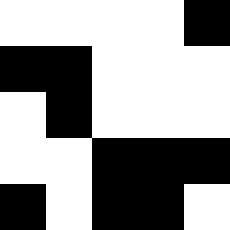[["white", "white", "white", "white", "black"], ["black", "black", "white", "white", "white"], ["white", "black", "white", "white", "white"], ["white", "white", "black", "black", "black"], ["black", "white", "black", "black", "white"]]